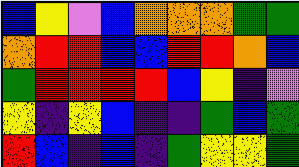[["blue", "yellow", "violet", "blue", "orange", "orange", "orange", "green", "green"], ["orange", "red", "red", "blue", "blue", "red", "red", "orange", "blue"], ["green", "red", "red", "red", "red", "blue", "yellow", "indigo", "violet"], ["yellow", "indigo", "yellow", "blue", "indigo", "indigo", "green", "blue", "green"], ["red", "blue", "indigo", "blue", "indigo", "green", "yellow", "yellow", "green"]]